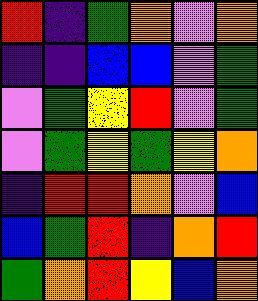[["red", "indigo", "green", "orange", "violet", "orange"], ["indigo", "indigo", "blue", "blue", "violet", "green"], ["violet", "green", "yellow", "red", "violet", "green"], ["violet", "green", "yellow", "green", "yellow", "orange"], ["indigo", "red", "red", "orange", "violet", "blue"], ["blue", "green", "red", "indigo", "orange", "red"], ["green", "orange", "red", "yellow", "blue", "orange"]]